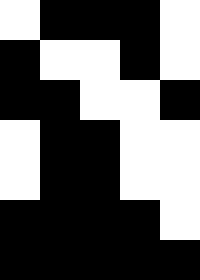[["white", "black", "black", "black", "white"], ["black", "white", "white", "black", "white"], ["black", "black", "white", "white", "black"], ["white", "black", "black", "white", "white"], ["white", "black", "black", "white", "white"], ["black", "black", "black", "black", "white"], ["black", "black", "black", "black", "black"]]